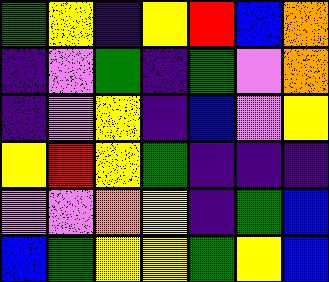[["green", "yellow", "indigo", "yellow", "red", "blue", "orange"], ["indigo", "violet", "green", "indigo", "green", "violet", "orange"], ["indigo", "violet", "yellow", "indigo", "blue", "violet", "yellow"], ["yellow", "red", "yellow", "green", "indigo", "indigo", "indigo"], ["violet", "violet", "orange", "yellow", "indigo", "green", "blue"], ["blue", "green", "yellow", "yellow", "green", "yellow", "blue"]]